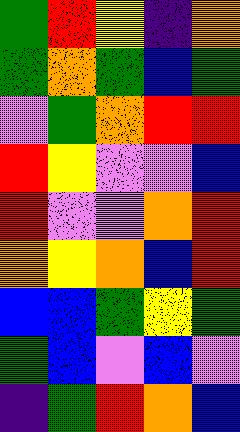[["green", "red", "yellow", "indigo", "orange"], ["green", "orange", "green", "blue", "green"], ["violet", "green", "orange", "red", "red"], ["red", "yellow", "violet", "violet", "blue"], ["red", "violet", "violet", "orange", "red"], ["orange", "yellow", "orange", "blue", "red"], ["blue", "blue", "green", "yellow", "green"], ["green", "blue", "violet", "blue", "violet"], ["indigo", "green", "red", "orange", "blue"]]